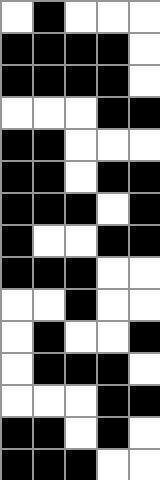[["white", "black", "white", "white", "white"], ["black", "black", "black", "black", "white"], ["black", "black", "black", "black", "white"], ["white", "white", "white", "black", "black"], ["black", "black", "white", "white", "white"], ["black", "black", "white", "black", "black"], ["black", "black", "black", "white", "black"], ["black", "white", "white", "black", "black"], ["black", "black", "black", "white", "white"], ["white", "white", "black", "white", "white"], ["white", "black", "white", "white", "black"], ["white", "black", "black", "black", "white"], ["white", "white", "white", "black", "black"], ["black", "black", "white", "black", "white"], ["black", "black", "black", "white", "white"]]